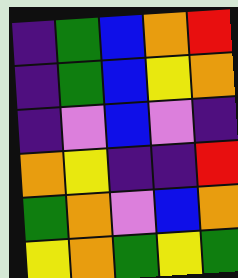[["indigo", "green", "blue", "orange", "red"], ["indigo", "green", "blue", "yellow", "orange"], ["indigo", "violet", "blue", "violet", "indigo"], ["orange", "yellow", "indigo", "indigo", "red"], ["green", "orange", "violet", "blue", "orange"], ["yellow", "orange", "green", "yellow", "green"]]